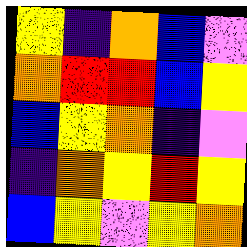[["yellow", "indigo", "orange", "blue", "violet"], ["orange", "red", "red", "blue", "yellow"], ["blue", "yellow", "orange", "indigo", "violet"], ["indigo", "orange", "yellow", "red", "yellow"], ["blue", "yellow", "violet", "yellow", "orange"]]